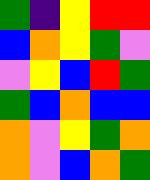[["green", "indigo", "yellow", "red", "red"], ["blue", "orange", "yellow", "green", "violet"], ["violet", "yellow", "blue", "red", "green"], ["green", "blue", "orange", "blue", "blue"], ["orange", "violet", "yellow", "green", "orange"], ["orange", "violet", "blue", "orange", "green"]]